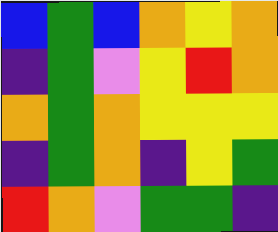[["blue", "green", "blue", "orange", "yellow", "orange"], ["indigo", "green", "violet", "yellow", "red", "orange"], ["orange", "green", "orange", "yellow", "yellow", "yellow"], ["indigo", "green", "orange", "indigo", "yellow", "green"], ["red", "orange", "violet", "green", "green", "indigo"]]